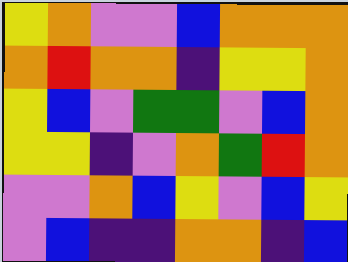[["yellow", "orange", "violet", "violet", "blue", "orange", "orange", "orange"], ["orange", "red", "orange", "orange", "indigo", "yellow", "yellow", "orange"], ["yellow", "blue", "violet", "green", "green", "violet", "blue", "orange"], ["yellow", "yellow", "indigo", "violet", "orange", "green", "red", "orange"], ["violet", "violet", "orange", "blue", "yellow", "violet", "blue", "yellow"], ["violet", "blue", "indigo", "indigo", "orange", "orange", "indigo", "blue"]]